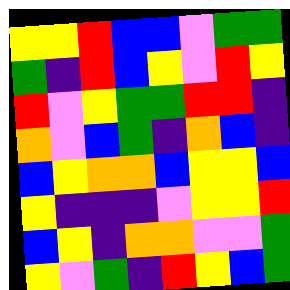[["yellow", "yellow", "red", "blue", "blue", "violet", "green", "green"], ["green", "indigo", "red", "blue", "yellow", "violet", "red", "yellow"], ["red", "violet", "yellow", "green", "green", "red", "red", "indigo"], ["orange", "violet", "blue", "green", "indigo", "orange", "blue", "indigo"], ["blue", "yellow", "orange", "orange", "blue", "yellow", "yellow", "blue"], ["yellow", "indigo", "indigo", "indigo", "violet", "yellow", "yellow", "red"], ["blue", "yellow", "indigo", "orange", "orange", "violet", "violet", "green"], ["yellow", "violet", "green", "indigo", "red", "yellow", "blue", "green"]]